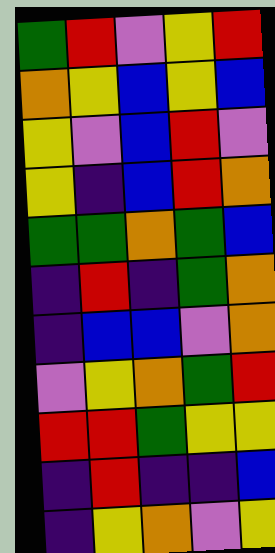[["green", "red", "violet", "yellow", "red"], ["orange", "yellow", "blue", "yellow", "blue"], ["yellow", "violet", "blue", "red", "violet"], ["yellow", "indigo", "blue", "red", "orange"], ["green", "green", "orange", "green", "blue"], ["indigo", "red", "indigo", "green", "orange"], ["indigo", "blue", "blue", "violet", "orange"], ["violet", "yellow", "orange", "green", "red"], ["red", "red", "green", "yellow", "yellow"], ["indigo", "red", "indigo", "indigo", "blue"], ["indigo", "yellow", "orange", "violet", "yellow"]]